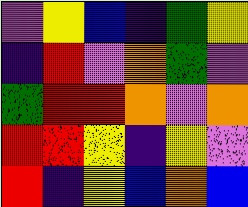[["violet", "yellow", "blue", "indigo", "green", "yellow"], ["indigo", "red", "violet", "orange", "green", "violet"], ["green", "red", "red", "orange", "violet", "orange"], ["red", "red", "yellow", "indigo", "yellow", "violet"], ["red", "indigo", "yellow", "blue", "orange", "blue"]]